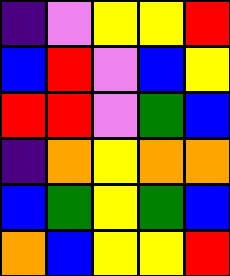[["indigo", "violet", "yellow", "yellow", "red"], ["blue", "red", "violet", "blue", "yellow"], ["red", "red", "violet", "green", "blue"], ["indigo", "orange", "yellow", "orange", "orange"], ["blue", "green", "yellow", "green", "blue"], ["orange", "blue", "yellow", "yellow", "red"]]